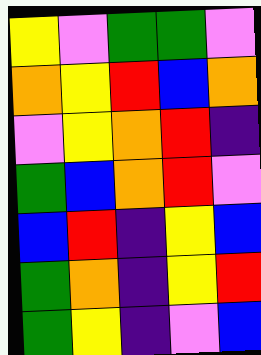[["yellow", "violet", "green", "green", "violet"], ["orange", "yellow", "red", "blue", "orange"], ["violet", "yellow", "orange", "red", "indigo"], ["green", "blue", "orange", "red", "violet"], ["blue", "red", "indigo", "yellow", "blue"], ["green", "orange", "indigo", "yellow", "red"], ["green", "yellow", "indigo", "violet", "blue"]]